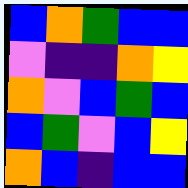[["blue", "orange", "green", "blue", "blue"], ["violet", "indigo", "indigo", "orange", "yellow"], ["orange", "violet", "blue", "green", "blue"], ["blue", "green", "violet", "blue", "yellow"], ["orange", "blue", "indigo", "blue", "blue"]]